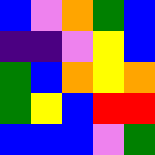[["blue", "violet", "orange", "green", "blue"], ["indigo", "indigo", "violet", "yellow", "blue"], ["green", "blue", "orange", "yellow", "orange"], ["green", "yellow", "blue", "red", "red"], ["blue", "blue", "blue", "violet", "green"]]